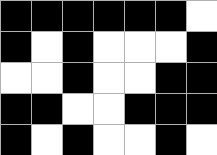[["black", "black", "black", "black", "black", "black", "white"], ["black", "white", "black", "white", "white", "white", "black"], ["white", "white", "black", "white", "white", "black", "black"], ["black", "black", "white", "white", "black", "black", "black"], ["black", "white", "black", "white", "white", "black", "white"]]